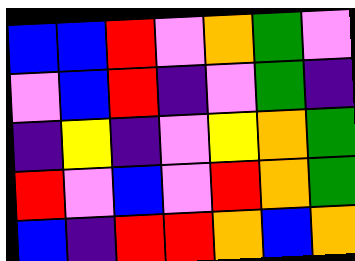[["blue", "blue", "red", "violet", "orange", "green", "violet"], ["violet", "blue", "red", "indigo", "violet", "green", "indigo"], ["indigo", "yellow", "indigo", "violet", "yellow", "orange", "green"], ["red", "violet", "blue", "violet", "red", "orange", "green"], ["blue", "indigo", "red", "red", "orange", "blue", "orange"]]